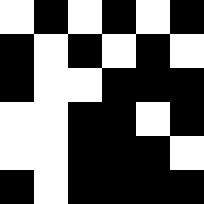[["white", "black", "white", "black", "white", "black"], ["black", "white", "black", "white", "black", "white"], ["black", "white", "white", "black", "black", "black"], ["white", "white", "black", "black", "white", "black"], ["white", "white", "black", "black", "black", "white"], ["black", "white", "black", "black", "black", "black"]]